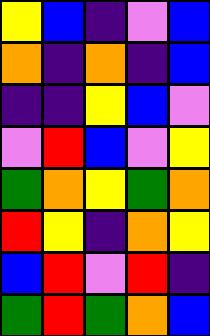[["yellow", "blue", "indigo", "violet", "blue"], ["orange", "indigo", "orange", "indigo", "blue"], ["indigo", "indigo", "yellow", "blue", "violet"], ["violet", "red", "blue", "violet", "yellow"], ["green", "orange", "yellow", "green", "orange"], ["red", "yellow", "indigo", "orange", "yellow"], ["blue", "red", "violet", "red", "indigo"], ["green", "red", "green", "orange", "blue"]]